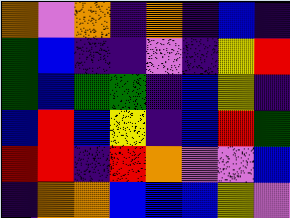[["orange", "violet", "orange", "indigo", "orange", "indigo", "blue", "indigo"], ["green", "blue", "indigo", "indigo", "violet", "indigo", "yellow", "red"], ["green", "blue", "green", "green", "indigo", "blue", "yellow", "indigo"], ["blue", "red", "blue", "yellow", "indigo", "blue", "red", "green"], ["red", "red", "indigo", "red", "orange", "violet", "violet", "blue"], ["indigo", "orange", "orange", "blue", "blue", "blue", "yellow", "violet"]]